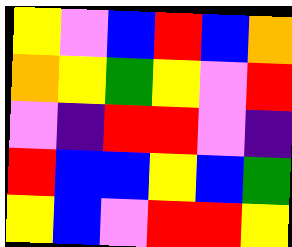[["yellow", "violet", "blue", "red", "blue", "orange"], ["orange", "yellow", "green", "yellow", "violet", "red"], ["violet", "indigo", "red", "red", "violet", "indigo"], ["red", "blue", "blue", "yellow", "blue", "green"], ["yellow", "blue", "violet", "red", "red", "yellow"]]